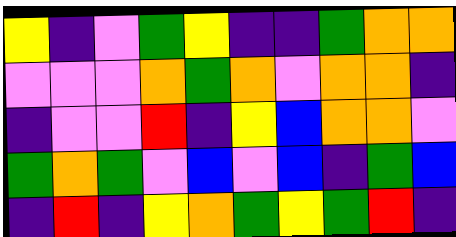[["yellow", "indigo", "violet", "green", "yellow", "indigo", "indigo", "green", "orange", "orange"], ["violet", "violet", "violet", "orange", "green", "orange", "violet", "orange", "orange", "indigo"], ["indigo", "violet", "violet", "red", "indigo", "yellow", "blue", "orange", "orange", "violet"], ["green", "orange", "green", "violet", "blue", "violet", "blue", "indigo", "green", "blue"], ["indigo", "red", "indigo", "yellow", "orange", "green", "yellow", "green", "red", "indigo"]]